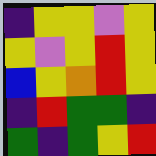[["indigo", "yellow", "yellow", "violet", "yellow"], ["yellow", "violet", "yellow", "red", "yellow"], ["blue", "yellow", "orange", "red", "yellow"], ["indigo", "red", "green", "green", "indigo"], ["green", "indigo", "green", "yellow", "red"]]